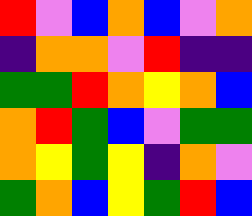[["red", "violet", "blue", "orange", "blue", "violet", "orange"], ["indigo", "orange", "orange", "violet", "red", "indigo", "indigo"], ["green", "green", "red", "orange", "yellow", "orange", "blue"], ["orange", "red", "green", "blue", "violet", "green", "green"], ["orange", "yellow", "green", "yellow", "indigo", "orange", "violet"], ["green", "orange", "blue", "yellow", "green", "red", "blue"]]